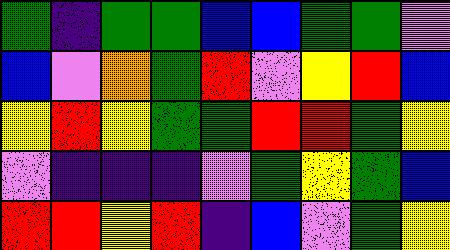[["green", "indigo", "green", "green", "blue", "blue", "green", "green", "violet"], ["blue", "violet", "orange", "green", "red", "violet", "yellow", "red", "blue"], ["yellow", "red", "yellow", "green", "green", "red", "red", "green", "yellow"], ["violet", "indigo", "indigo", "indigo", "violet", "green", "yellow", "green", "blue"], ["red", "red", "yellow", "red", "indigo", "blue", "violet", "green", "yellow"]]